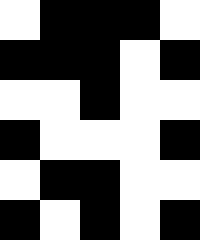[["white", "black", "black", "black", "white"], ["black", "black", "black", "white", "black"], ["white", "white", "black", "white", "white"], ["black", "white", "white", "white", "black"], ["white", "black", "black", "white", "white"], ["black", "white", "black", "white", "black"]]